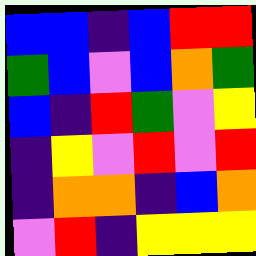[["blue", "blue", "indigo", "blue", "red", "red"], ["green", "blue", "violet", "blue", "orange", "green"], ["blue", "indigo", "red", "green", "violet", "yellow"], ["indigo", "yellow", "violet", "red", "violet", "red"], ["indigo", "orange", "orange", "indigo", "blue", "orange"], ["violet", "red", "indigo", "yellow", "yellow", "yellow"]]